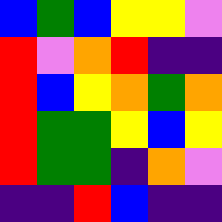[["blue", "green", "blue", "yellow", "yellow", "violet"], ["red", "violet", "orange", "red", "indigo", "indigo"], ["red", "blue", "yellow", "orange", "green", "orange"], ["red", "green", "green", "yellow", "blue", "yellow"], ["red", "green", "green", "indigo", "orange", "violet"], ["indigo", "indigo", "red", "blue", "indigo", "indigo"]]